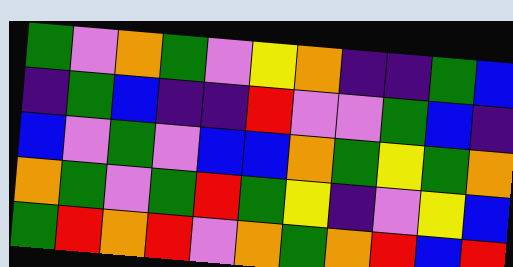[["green", "violet", "orange", "green", "violet", "yellow", "orange", "indigo", "indigo", "green", "blue"], ["indigo", "green", "blue", "indigo", "indigo", "red", "violet", "violet", "green", "blue", "indigo"], ["blue", "violet", "green", "violet", "blue", "blue", "orange", "green", "yellow", "green", "orange"], ["orange", "green", "violet", "green", "red", "green", "yellow", "indigo", "violet", "yellow", "blue"], ["green", "red", "orange", "red", "violet", "orange", "green", "orange", "red", "blue", "red"]]